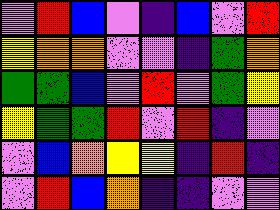[["violet", "red", "blue", "violet", "indigo", "blue", "violet", "red"], ["yellow", "orange", "orange", "violet", "violet", "indigo", "green", "orange"], ["green", "green", "blue", "violet", "red", "violet", "green", "yellow"], ["yellow", "green", "green", "red", "violet", "red", "indigo", "violet"], ["violet", "blue", "orange", "yellow", "yellow", "indigo", "red", "indigo"], ["violet", "red", "blue", "orange", "indigo", "indigo", "violet", "violet"]]